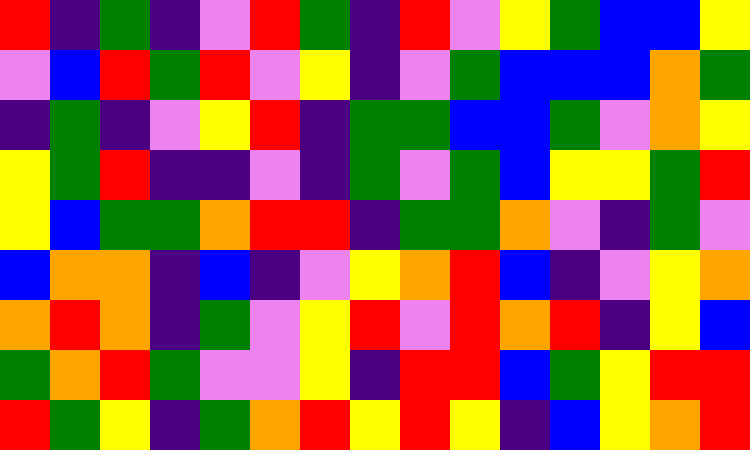[["red", "indigo", "green", "indigo", "violet", "red", "green", "indigo", "red", "violet", "yellow", "green", "blue", "blue", "yellow"], ["violet", "blue", "red", "green", "red", "violet", "yellow", "indigo", "violet", "green", "blue", "blue", "blue", "orange", "green"], ["indigo", "green", "indigo", "violet", "yellow", "red", "indigo", "green", "green", "blue", "blue", "green", "violet", "orange", "yellow"], ["yellow", "green", "red", "indigo", "indigo", "violet", "indigo", "green", "violet", "green", "blue", "yellow", "yellow", "green", "red"], ["yellow", "blue", "green", "green", "orange", "red", "red", "indigo", "green", "green", "orange", "violet", "indigo", "green", "violet"], ["blue", "orange", "orange", "indigo", "blue", "indigo", "violet", "yellow", "orange", "red", "blue", "indigo", "violet", "yellow", "orange"], ["orange", "red", "orange", "indigo", "green", "violet", "yellow", "red", "violet", "red", "orange", "red", "indigo", "yellow", "blue"], ["green", "orange", "red", "green", "violet", "violet", "yellow", "indigo", "red", "red", "blue", "green", "yellow", "red", "red"], ["red", "green", "yellow", "indigo", "green", "orange", "red", "yellow", "red", "yellow", "indigo", "blue", "yellow", "orange", "red"]]